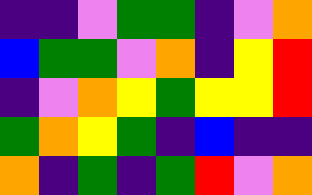[["indigo", "indigo", "violet", "green", "green", "indigo", "violet", "orange"], ["blue", "green", "green", "violet", "orange", "indigo", "yellow", "red"], ["indigo", "violet", "orange", "yellow", "green", "yellow", "yellow", "red"], ["green", "orange", "yellow", "green", "indigo", "blue", "indigo", "indigo"], ["orange", "indigo", "green", "indigo", "green", "red", "violet", "orange"]]